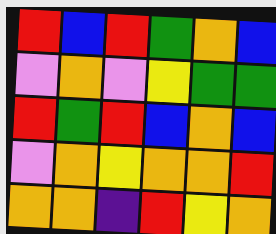[["red", "blue", "red", "green", "orange", "blue"], ["violet", "orange", "violet", "yellow", "green", "green"], ["red", "green", "red", "blue", "orange", "blue"], ["violet", "orange", "yellow", "orange", "orange", "red"], ["orange", "orange", "indigo", "red", "yellow", "orange"]]